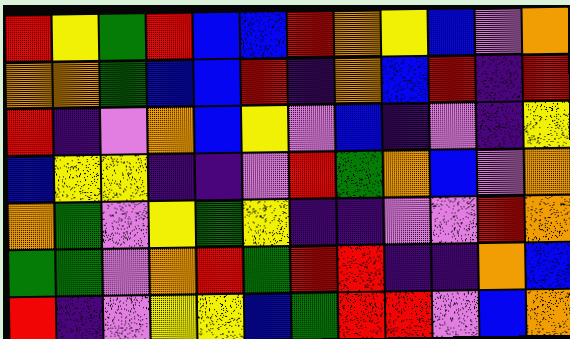[["red", "yellow", "green", "red", "blue", "blue", "red", "orange", "yellow", "blue", "violet", "orange"], ["orange", "orange", "green", "blue", "blue", "red", "indigo", "orange", "blue", "red", "indigo", "red"], ["red", "indigo", "violet", "orange", "blue", "yellow", "violet", "blue", "indigo", "violet", "indigo", "yellow"], ["blue", "yellow", "yellow", "indigo", "indigo", "violet", "red", "green", "orange", "blue", "violet", "orange"], ["orange", "green", "violet", "yellow", "green", "yellow", "indigo", "indigo", "violet", "violet", "red", "orange"], ["green", "green", "violet", "orange", "red", "green", "red", "red", "indigo", "indigo", "orange", "blue"], ["red", "indigo", "violet", "yellow", "yellow", "blue", "green", "red", "red", "violet", "blue", "orange"]]